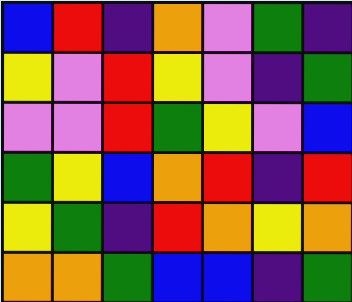[["blue", "red", "indigo", "orange", "violet", "green", "indigo"], ["yellow", "violet", "red", "yellow", "violet", "indigo", "green"], ["violet", "violet", "red", "green", "yellow", "violet", "blue"], ["green", "yellow", "blue", "orange", "red", "indigo", "red"], ["yellow", "green", "indigo", "red", "orange", "yellow", "orange"], ["orange", "orange", "green", "blue", "blue", "indigo", "green"]]